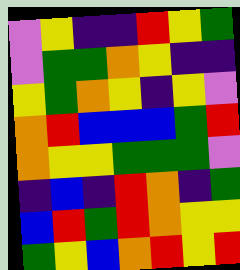[["violet", "yellow", "indigo", "indigo", "red", "yellow", "green"], ["violet", "green", "green", "orange", "yellow", "indigo", "indigo"], ["yellow", "green", "orange", "yellow", "indigo", "yellow", "violet"], ["orange", "red", "blue", "blue", "blue", "green", "red"], ["orange", "yellow", "yellow", "green", "green", "green", "violet"], ["indigo", "blue", "indigo", "red", "orange", "indigo", "green"], ["blue", "red", "green", "red", "orange", "yellow", "yellow"], ["green", "yellow", "blue", "orange", "red", "yellow", "red"]]